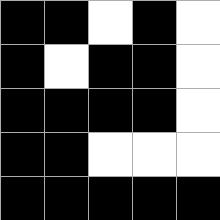[["black", "black", "white", "black", "white"], ["black", "white", "black", "black", "white"], ["black", "black", "black", "black", "white"], ["black", "black", "white", "white", "white"], ["black", "black", "black", "black", "black"]]